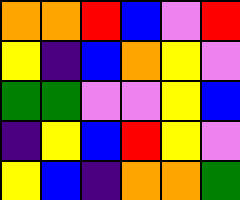[["orange", "orange", "red", "blue", "violet", "red"], ["yellow", "indigo", "blue", "orange", "yellow", "violet"], ["green", "green", "violet", "violet", "yellow", "blue"], ["indigo", "yellow", "blue", "red", "yellow", "violet"], ["yellow", "blue", "indigo", "orange", "orange", "green"]]